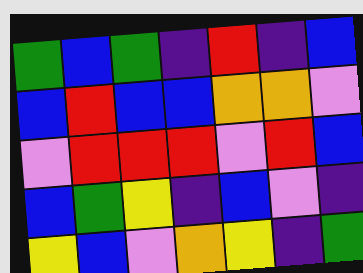[["green", "blue", "green", "indigo", "red", "indigo", "blue"], ["blue", "red", "blue", "blue", "orange", "orange", "violet"], ["violet", "red", "red", "red", "violet", "red", "blue"], ["blue", "green", "yellow", "indigo", "blue", "violet", "indigo"], ["yellow", "blue", "violet", "orange", "yellow", "indigo", "green"]]